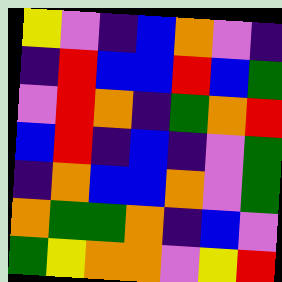[["yellow", "violet", "indigo", "blue", "orange", "violet", "indigo"], ["indigo", "red", "blue", "blue", "red", "blue", "green"], ["violet", "red", "orange", "indigo", "green", "orange", "red"], ["blue", "red", "indigo", "blue", "indigo", "violet", "green"], ["indigo", "orange", "blue", "blue", "orange", "violet", "green"], ["orange", "green", "green", "orange", "indigo", "blue", "violet"], ["green", "yellow", "orange", "orange", "violet", "yellow", "red"]]